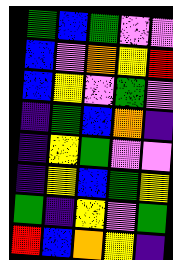[["green", "blue", "green", "violet", "violet"], ["blue", "violet", "orange", "yellow", "red"], ["blue", "yellow", "violet", "green", "violet"], ["indigo", "green", "blue", "orange", "indigo"], ["indigo", "yellow", "green", "violet", "violet"], ["indigo", "yellow", "blue", "green", "yellow"], ["green", "indigo", "yellow", "violet", "green"], ["red", "blue", "orange", "yellow", "indigo"]]